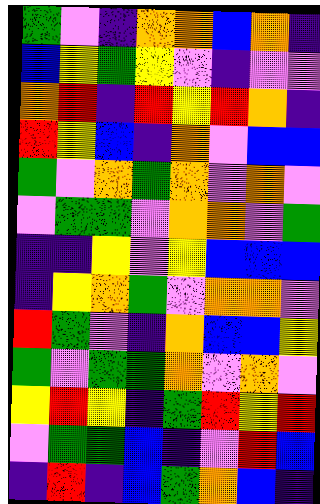[["green", "violet", "indigo", "orange", "orange", "blue", "orange", "indigo"], ["blue", "yellow", "green", "yellow", "violet", "indigo", "violet", "violet"], ["orange", "red", "indigo", "red", "yellow", "red", "orange", "indigo"], ["red", "yellow", "blue", "indigo", "orange", "violet", "blue", "blue"], ["green", "violet", "orange", "green", "orange", "violet", "orange", "violet"], ["violet", "green", "green", "violet", "orange", "orange", "violet", "green"], ["indigo", "indigo", "yellow", "violet", "yellow", "blue", "blue", "blue"], ["indigo", "yellow", "orange", "green", "violet", "orange", "orange", "violet"], ["red", "green", "violet", "indigo", "orange", "blue", "blue", "yellow"], ["green", "violet", "green", "green", "orange", "violet", "orange", "violet"], ["yellow", "red", "yellow", "indigo", "green", "red", "yellow", "red"], ["violet", "green", "green", "blue", "indigo", "violet", "red", "blue"], ["indigo", "red", "indigo", "blue", "green", "orange", "blue", "indigo"]]